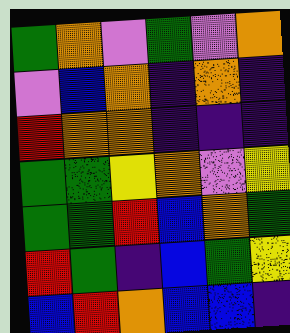[["green", "orange", "violet", "green", "violet", "orange"], ["violet", "blue", "orange", "indigo", "orange", "indigo"], ["red", "orange", "orange", "indigo", "indigo", "indigo"], ["green", "green", "yellow", "orange", "violet", "yellow"], ["green", "green", "red", "blue", "orange", "green"], ["red", "green", "indigo", "blue", "green", "yellow"], ["blue", "red", "orange", "blue", "blue", "indigo"]]